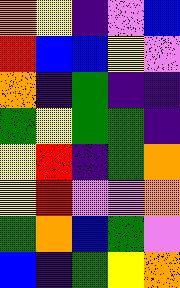[["orange", "yellow", "indigo", "violet", "blue"], ["red", "blue", "blue", "yellow", "violet"], ["orange", "indigo", "green", "indigo", "indigo"], ["green", "yellow", "green", "green", "indigo"], ["yellow", "red", "indigo", "green", "orange"], ["yellow", "red", "violet", "violet", "orange"], ["green", "orange", "blue", "green", "violet"], ["blue", "indigo", "green", "yellow", "orange"]]